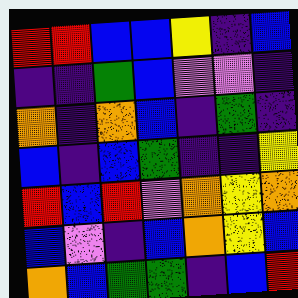[["red", "red", "blue", "blue", "yellow", "indigo", "blue"], ["indigo", "indigo", "green", "blue", "violet", "violet", "indigo"], ["orange", "indigo", "orange", "blue", "indigo", "green", "indigo"], ["blue", "indigo", "blue", "green", "indigo", "indigo", "yellow"], ["red", "blue", "red", "violet", "orange", "yellow", "orange"], ["blue", "violet", "indigo", "blue", "orange", "yellow", "blue"], ["orange", "blue", "green", "green", "indigo", "blue", "red"]]